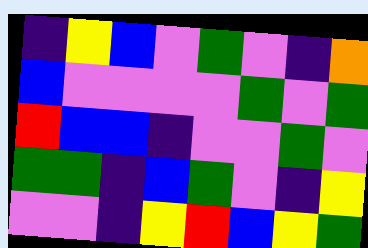[["indigo", "yellow", "blue", "violet", "green", "violet", "indigo", "orange"], ["blue", "violet", "violet", "violet", "violet", "green", "violet", "green"], ["red", "blue", "blue", "indigo", "violet", "violet", "green", "violet"], ["green", "green", "indigo", "blue", "green", "violet", "indigo", "yellow"], ["violet", "violet", "indigo", "yellow", "red", "blue", "yellow", "green"]]